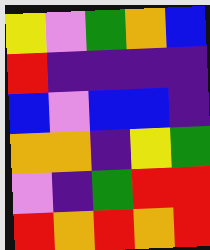[["yellow", "violet", "green", "orange", "blue"], ["red", "indigo", "indigo", "indigo", "indigo"], ["blue", "violet", "blue", "blue", "indigo"], ["orange", "orange", "indigo", "yellow", "green"], ["violet", "indigo", "green", "red", "red"], ["red", "orange", "red", "orange", "red"]]